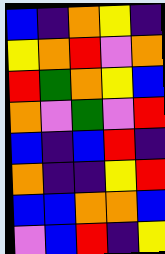[["blue", "indigo", "orange", "yellow", "indigo"], ["yellow", "orange", "red", "violet", "orange"], ["red", "green", "orange", "yellow", "blue"], ["orange", "violet", "green", "violet", "red"], ["blue", "indigo", "blue", "red", "indigo"], ["orange", "indigo", "indigo", "yellow", "red"], ["blue", "blue", "orange", "orange", "blue"], ["violet", "blue", "red", "indigo", "yellow"]]